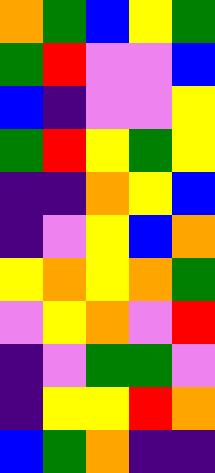[["orange", "green", "blue", "yellow", "green"], ["green", "red", "violet", "violet", "blue"], ["blue", "indigo", "violet", "violet", "yellow"], ["green", "red", "yellow", "green", "yellow"], ["indigo", "indigo", "orange", "yellow", "blue"], ["indigo", "violet", "yellow", "blue", "orange"], ["yellow", "orange", "yellow", "orange", "green"], ["violet", "yellow", "orange", "violet", "red"], ["indigo", "violet", "green", "green", "violet"], ["indigo", "yellow", "yellow", "red", "orange"], ["blue", "green", "orange", "indigo", "indigo"]]